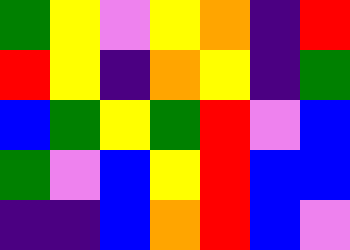[["green", "yellow", "violet", "yellow", "orange", "indigo", "red"], ["red", "yellow", "indigo", "orange", "yellow", "indigo", "green"], ["blue", "green", "yellow", "green", "red", "violet", "blue"], ["green", "violet", "blue", "yellow", "red", "blue", "blue"], ["indigo", "indigo", "blue", "orange", "red", "blue", "violet"]]